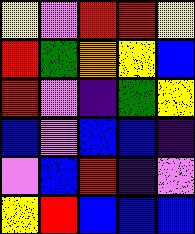[["yellow", "violet", "red", "red", "yellow"], ["red", "green", "orange", "yellow", "blue"], ["red", "violet", "indigo", "green", "yellow"], ["blue", "violet", "blue", "blue", "indigo"], ["violet", "blue", "red", "indigo", "violet"], ["yellow", "red", "blue", "blue", "blue"]]